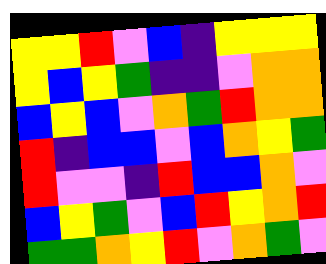[["yellow", "yellow", "red", "violet", "blue", "indigo", "yellow", "yellow", "yellow"], ["yellow", "blue", "yellow", "green", "indigo", "indigo", "violet", "orange", "orange"], ["blue", "yellow", "blue", "violet", "orange", "green", "red", "orange", "orange"], ["red", "indigo", "blue", "blue", "violet", "blue", "orange", "yellow", "green"], ["red", "violet", "violet", "indigo", "red", "blue", "blue", "orange", "violet"], ["blue", "yellow", "green", "violet", "blue", "red", "yellow", "orange", "red"], ["green", "green", "orange", "yellow", "red", "violet", "orange", "green", "violet"]]